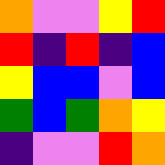[["orange", "violet", "violet", "yellow", "red"], ["red", "indigo", "red", "indigo", "blue"], ["yellow", "blue", "blue", "violet", "blue"], ["green", "blue", "green", "orange", "yellow"], ["indigo", "violet", "violet", "red", "orange"]]